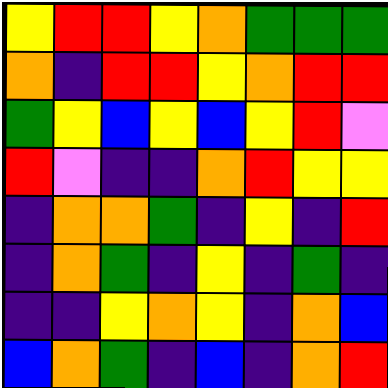[["yellow", "red", "red", "yellow", "orange", "green", "green", "green"], ["orange", "indigo", "red", "red", "yellow", "orange", "red", "red"], ["green", "yellow", "blue", "yellow", "blue", "yellow", "red", "violet"], ["red", "violet", "indigo", "indigo", "orange", "red", "yellow", "yellow"], ["indigo", "orange", "orange", "green", "indigo", "yellow", "indigo", "red"], ["indigo", "orange", "green", "indigo", "yellow", "indigo", "green", "indigo"], ["indigo", "indigo", "yellow", "orange", "yellow", "indigo", "orange", "blue"], ["blue", "orange", "green", "indigo", "blue", "indigo", "orange", "red"]]